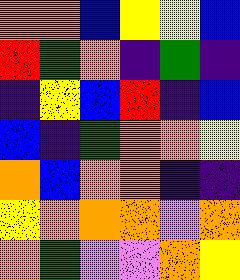[["orange", "orange", "blue", "yellow", "yellow", "blue"], ["red", "green", "orange", "indigo", "green", "indigo"], ["indigo", "yellow", "blue", "red", "indigo", "blue"], ["blue", "indigo", "green", "orange", "orange", "yellow"], ["orange", "blue", "orange", "orange", "indigo", "indigo"], ["yellow", "orange", "orange", "orange", "violet", "orange"], ["orange", "green", "violet", "violet", "orange", "yellow"]]